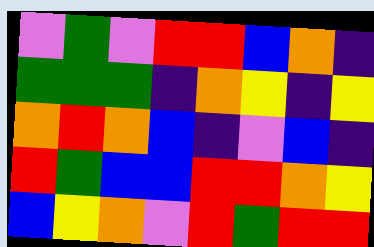[["violet", "green", "violet", "red", "red", "blue", "orange", "indigo"], ["green", "green", "green", "indigo", "orange", "yellow", "indigo", "yellow"], ["orange", "red", "orange", "blue", "indigo", "violet", "blue", "indigo"], ["red", "green", "blue", "blue", "red", "red", "orange", "yellow"], ["blue", "yellow", "orange", "violet", "red", "green", "red", "red"]]